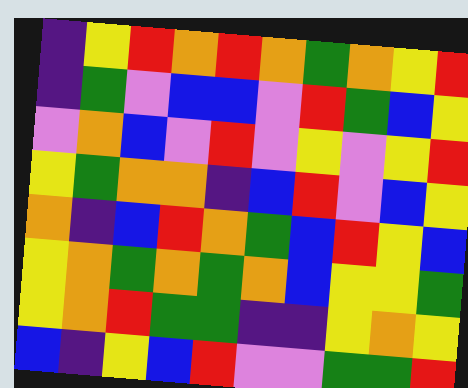[["indigo", "yellow", "red", "orange", "red", "orange", "green", "orange", "yellow", "red"], ["indigo", "green", "violet", "blue", "blue", "violet", "red", "green", "blue", "yellow"], ["violet", "orange", "blue", "violet", "red", "violet", "yellow", "violet", "yellow", "red"], ["yellow", "green", "orange", "orange", "indigo", "blue", "red", "violet", "blue", "yellow"], ["orange", "indigo", "blue", "red", "orange", "green", "blue", "red", "yellow", "blue"], ["yellow", "orange", "green", "orange", "green", "orange", "blue", "yellow", "yellow", "green"], ["yellow", "orange", "red", "green", "green", "indigo", "indigo", "yellow", "orange", "yellow"], ["blue", "indigo", "yellow", "blue", "red", "violet", "violet", "green", "green", "red"]]